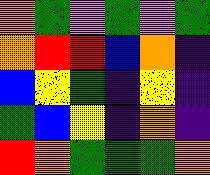[["orange", "green", "violet", "green", "violet", "green"], ["orange", "red", "red", "blue", "orange", "indigo"], ["blue", "yellow", "green", "indigo", "yellow", "indigo"], ["green", "blue", "yellow", "indigo", "orange", "indigo"], ["red", "orange", "green", "green", "green", "orange"]]